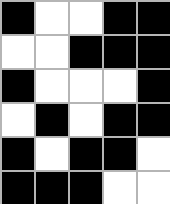[["black", "white", "white", "black", "black"], ["white", "white", "black", "black", "black"], ["black", "white", "white", "white", "black"], ["white", "black", "white", "black", "black"], ["black", "white", "black", "black", "white"], ["black", "black", "black", "white", "white"]]